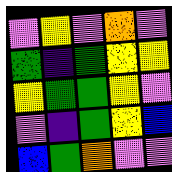[["violet", "yellow", "violet", "orange", "violet"], ["green", "indigo", "green", "yellow", "yellow"], ["yellow", "green", "green", "yellow", "violet"], ["violet", "indigo", "green", "yellow", "blue"], ["blue", "green", "orange", "violet", "violet"]]